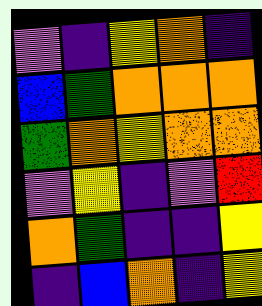[["violet", "indigo", "yellow", "orange", "indigo"], ["blue", "green", "orange", "orange", "orange"], ["green", "orange", "yellow", "orange", "orange"], ["violet", "yellow", "indigo", "violet", "red"], ["orange", "green", "indigo", "indigo", "yellow"], ["indigo", "blue", "orange", "indigo", "yellow"]]